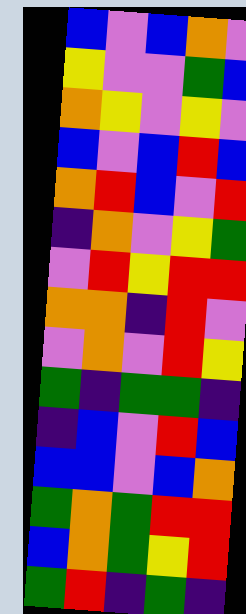[["blue", "violet", "blue", "orange", "violet"], ["yellow", "violet", "violet", "green", "blue"], ["orange", "yellow", "violet", "yellow", "violet"], ["blue", "violet", "blue", "red", "blue"], ["orange", "red", "blue", "violet", "red"], ["indigo", "orange", "violet", "yellow", "green"], ["violet", "red", "yellow", "red", "red"], ["orange", "orange", "indigo", "red", "violet"], ["violet", "orange", "violet", "red", "yellow"], ["green", "indigo", "green", "green", "indigo"], ["indigo", "blue", "violet", "red", "blue"], ["blue", "blue", "violet", "blue", "orange"], ["green", "orange", "green", "red", "red"], ["blue", "orange", "green", "yellow", "red"], ["green", "red", "indigo", "green", "indigo"]]